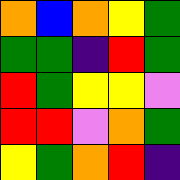[["orange", "blue", "orange", "yellow", "green"], ["green", "green", "indigo", "red", "green"], ["red", "green", "yellow", "yellow", "violet"], ["red", "red", "violet", "orange", "green"], ["yellow", "green", "orange", "red", "indigo"]]